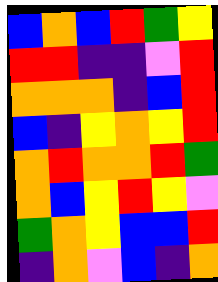[["blue", "orange", "blue", "red", "green", "yellow"], ["red", "red", "indigo", "indigo", "violet", "red"], ["orange", "orange", "orange", "indigo", "blue", "red"], ["blue", "indigo", "yellow", "orange", "yellow", "red"], ["orange", "red", "orange", "orange", "red", "green"], ["orange", "blue", "yellow", "red", "yellow", "violet"], ["green", "orange", "yellow", "blue", "blue", "red"], ["indigo", "orange", "violet", "blue", "indigo", "orange"]]